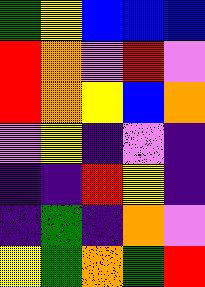[["green", "yellow", "blue", "blue", "blue"], ["red", "orange", "violet", "red", "violet"], ["red", "orange", "yellow", "blue", "orange"], ["violet", "yellow", "indigo", "violet", "indigo"], ["indigo", "indigo", "red", "yellow", "indigo"], ["indigo", "green", "indigo", "orange", "violet"], ["yellow", "green", "orange", "green", "red"]]